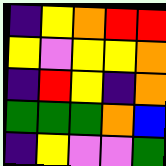[["indigo", "yellow", "orange", "red", "red"], ["yellow", "violet", "yellow", "yellow", "orange"], ["indigo", "red", "yellow", "indigo", "orange"], ["green", "green", "green", "orange", "blue"], ["indigo", "yellow", "violet", "violet", "green"]]